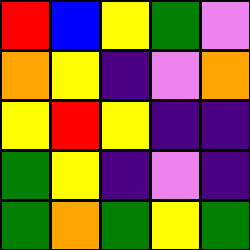[["red", "blue", "yellow", "green", "violet"], ["orange", "yellow", "indigo", "violet", "orange"], ["yellow", "red", "yellow", "indigo", "indigo"], ["green", "yellow", "indigo", "violet", "indigo"], ["green", "orange", "green", "yellow", "green"]]